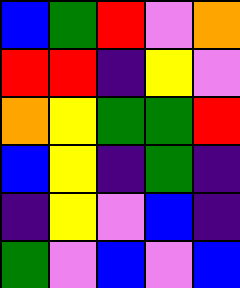[["blue", "green", "red", "violet", "orange"], ["red", "red", "indigo", "yellow", "violet"], ["orange", "yellow", "green", "green", "red"], ["blue", "yellow", "indigo", "green", "indigo"], ["indigo", "yellow", "violet", "blue", "indigo"], ["green", "violet", "blue", "violet", "blue"]]